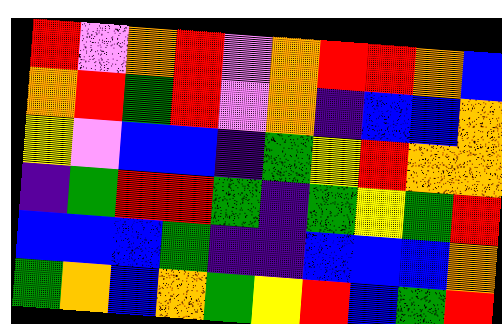[["red", "violet", "orange", "red", "violet", "orange", "red", "red", "orange", "blue"], ["orange", "red", "green", "red", "violet", "orange", "indigo", "blue", "blue", "orange"], ["yellow", "violet", "blue", "blue", "indigo", "green", "yellow", "red", "orange", "orange"], ["indigo", "green", "red", "red", "green", "indigo", "green", "yellow", "green", "red"], ["blue", "blue", "blue", "green", "indigo", "indigo", "blue", "blue", "blue", "orange"], ["green", "orange", "blue", "orange", "green", "yellow", "red", "blue", "green", "red"]]